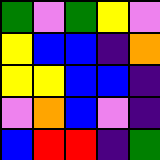[["green", "violet", "green", "yellow", "violet"], ["yellow", "blue", "blue", "indigo", "orange"], ["yellow", "yellow", "blue", "blue", "indigo"], ["violet", "orange", "blue", "violet", "indigo"], ["blue", "red", "red", "indigo", "green"]]